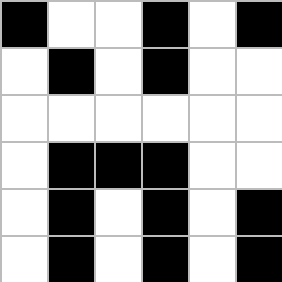[["black", "white", "white", "black", "white", "black"], ["white", "black", "white", "black", "white", "white"], ["white", "white", "white", "white", "white", "white"], ["white", "black", "black", "black", "white", "white"], ["white", "black", "white", "black", "white", "black"], ["white", "black", "white", "black", "white", "black"]]